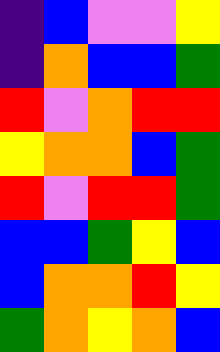[["indigo", "blue", "violet", "violet", "yellow"], ["indigo", "orange", "blue", "blue", "green"], ["red", "violet", "orange", "red", "red"], ["yellow", "orange", "orange", "blue", "green"], ["red", "violet", "red", "red", "green"], ["blue", "blue", "green", "yellow", "blue"], ["blue", "orange", "orange", "red", "yellow"], ["green", "orange", "yellow", "orange", "blue"]]